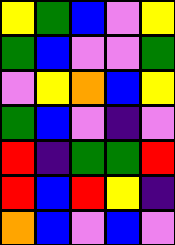[["yellow", "green", "blue", "violet", "yellow"], ["green", "blue", "violet", "violet", "green"], ["violet", "yellow", "orange", "blue", "yellow"], ["green", "blue", "violet", "indigo", "violet"], ["red", "indigo", "green", "green", "red"], ["red", "blue", "red", "yellow", "indigo"], ["orange", "blue", "violet", "blue", "violet"]]